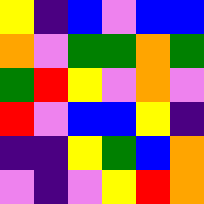[["yellow", "indigo", "blue", "violet", "blue", "blue"], ["orange", "violet", "green", "green", "orange", "green"], ["green", "red", "yellow", "violet", "orange", "violet"], ["red", "violet", "blue", "blue", "yellow", "indigo"], ["indigo", "indigo", "yellow", "green", "blue", "orange"], ["violet", "indigo", "violet", "yellow", "red", "orange"]]